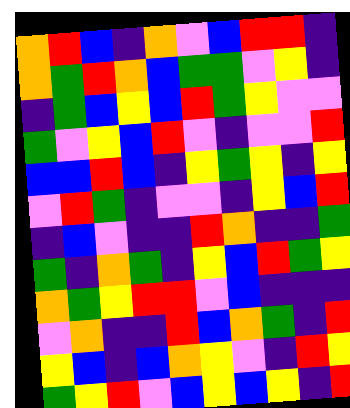[["orange", "red", "blue", "indigo", "orange", "violet", "blue", "red", "red", "indigo"], ["orange", "green", "red", "orange", "blue", "green", "green", "violet", "yellow", "indigo"], ["indigo", "green", "blue", "yellow", "blue", "red", "green", "yellow", "violet", "violet"], ["green", "violet", "yellow", "blue", "red", "violet", "indigo", "violet", "violet", "red"], ["blue", "blue", "red", "blue", "indigo", "yellow", "green", "yellow", "indigo", "yellow"], ["violet", "red", "green", "indigo", "violet", "violet", "indigo", "yellow", "blue", "red"], ["indigo", "blue", "violet", "indigo", "indigo", "red", "orange", "indigo", "indigo", "green"], ["green", "indigo", "orange", "green", "indigo", "yellow", "blue", "red", "green", "yellow"], ["orange", "green", "yellow", "red", "red", "violet", "blue", "indigo", "indigo", "indigo"], ["violet", "orange", "indigo", "indigo", "red", "blue", "orange", "green", "indigo", "red"], ["yellow", "blue", "indigo", "blue", "orange", "yellow", "violet", "indigo", "red", "yellow"], ["green", "yellow", "red", "violet", "blue", "yellow", "blue", "yellow", "indigo", "red"]]